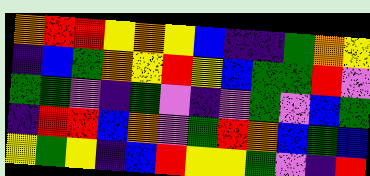[["orange", "red", "red", "yellow", "orange", "yellow", "blue", "indigo", "indigo", "green", "orange", "yellow"], ["indigo", "blue", "green", "orange", "yellow", "red", "yellow", "blue", "green", "green", "red", "violet"], ["green", "green", "violet", "indigo", "green", "violet", "indigo", "violet", "green", "violet", "blue", "green"], ["indigo", "red", "red", "blue", "orange", "violet", "green", "red", "orange", "blue", "green", "blue"], ["yellow", "green", "yellow", "indigo", "blue", "red", "yellow", "yellow", "green", "violet", "indigo", "red"]]